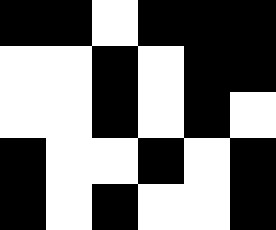[["black", "black", "white", "black", "black", "black"], ["white", "white", "black", "white", "black", "black"], ["white", "white", "black", "white", "black", "white"], ["black", "white", "white", "black", "white", "black"], ["black", "white", "black", "white", "white", "black"]]